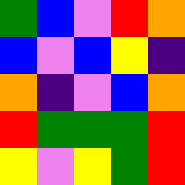[["green", "blue", "violet", "red", "orange"], ["blue", "violet", "blue", "yellow", "indigo"], ["orange", "indigo", "violet", "blue", "orange"], ["red", "green", "green", "green", "red"], ["yellow", "violet", "yellow", "green", "red"]]